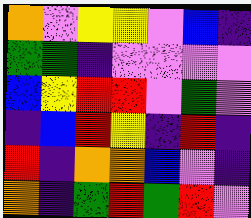[["orange", "violet", "yellow", "yellow", "violet", "blue", "indigo"], ["green", "green", "indigo", "violet", "violet", "violet", "violet"], ["blue", "yellow", "red", "red", "violet", "green", "violet"], ["indigo", "blue", "red", "yellow", "indigo", "red", "indigo"], ["red", "indigo", "orange", "orange", "blue", "violet", "indigo"], ["orange", "indigo", "green", "red", "green", "red", "violet"]]